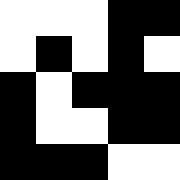[["white", "white", "white", "black", "black"], ["white", "black", "white", "black", "white"], ["black", "white", "black", "black", "black"], ["black", "white", "white", "black", "black"], ["black", "black", "black", "white", "white"]]